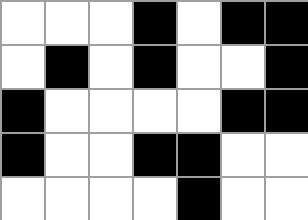[["white", "white", "white", "black", "white", "black", "black"], ["white", "black", "white", "black", "white", "white", "black"], ["black", "white", "white", "white", "white", "black", "black"], ["black", "white", "white", "black", "black", "white", "white"], ["white", "white", "white", "white", "black", "white", "white"]]